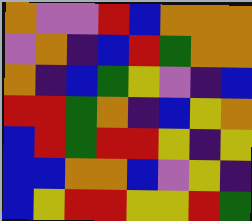[["orange", "violet", "violet", "red", "blue", "orange", "orange", "orange"], ["violet", "orange", "indigo", "blue", "red", "green", "orange", "orange"], ["orange", "indigo", "blue", "green", "yellow", "violet", "indigo", "blue"], ["red", "red", "green", "orange", "indigo", "blue", "yellow", "orange"], ["blue", "red", "green", "red", "red", "yellow", "indigo", "yellow"], ["blue", "blue", "orange", "orange", "blue", "violet", "yellow", "indigo"], ["blue", "yellow", "red", "red", "yellow", "yellow", "red", "green"]]